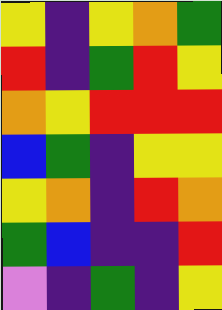[["yellow", "indigo", "yellow", "orange", "green"], ["red", "indigo", "green", "red", "yellow"], ["orange", "yellow", "red", "red", "red"], ["blue", "green", "indigo", "yellow", "yellow"], ["yellow", "orange", "indigo", "red", "orange"], ["green", "blue", "indigo", "indigo", "red"], ["violet", "indigo", "green", "indigo", "yellow"]]